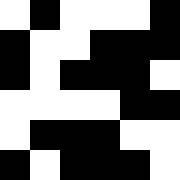[["white", "black", "white", "white", "white", "black"], ["black", "white", "white", "black", "black", "black"], ["black", "white", "black", "black", "black", "white"], ["white", "white", "white", "white", "black", "black"], ["white", "black", "black", "black", "white", "white"], ["black", "white", "black", "black", "black", "white"]]